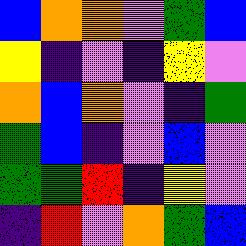[["blue", "orange", "orange", "violet", "green", "blue"], ["yellow", "indigo", "violet", "indigo", "yellow", "violet"], ["orange", "blue", "orange", "violet", "indigo", "green"], ["green", "blue", "indigo", "violet", "blue", "violet"], ["green", "green", "red", "indigo", "yellow", "violet"], ["indigo", "red", "violet", "orange", "green", "blue"]]